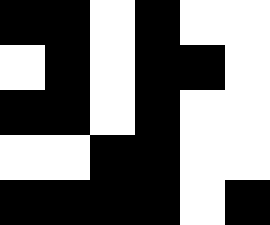[["black", "black", "white", "black", "white", "white"], ["white", "black", "white", "black", "black", "white"], ["black", "black", "white", "black", "white", "white"], ["white", "white", "black", "black", "white", "white"], ["black", "black", "black", "black", "white", "black"]]